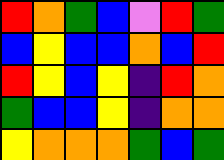[["red", "orange", "green", "blue", "violet", "red", "green"], ["blue", "yellow", "blue", "blue", "orange", "blue", "red"], ["red", "yellow", "blue", "yellow", "indigo", "red", "orange"], ["green", "blue", "blue", "yellow", "indigo", "orange", "orange"], ["yellow", "orange", "orange", "orange", "green", "blue", "green"]]